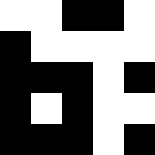[["white", "white", "black", "black", "white"], ["black", "white", "white", "white", "white"], ["black", "black", "black", "white", "black"], ["black", "white", "black", "white", "white"], ["black", "black", "black", "white", "black"]]